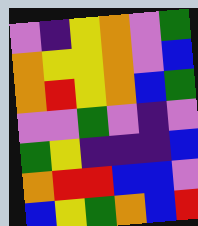[["violet", "indigo", "yellow", "orange", "violet", "green"], ["orange", "yellow", "yellow", "orange", "violet", "blue"], ["orange", "red", "yellow", "orange", "blue", "green"], ["violet", "violet", "green", "violet", "indigo", "violet"], ["green", "yellow", "indigo", "indigo", "indigo", "blue"], ["orange", "red", "red", "blue", "blue", "violet"], ["blue", "yellow", "green", "orange", "blue", "red"]]